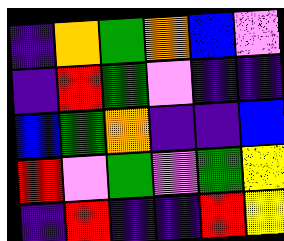[["indigo", "orange", "green", "orange", "blue", "violet"], ["indigo", "red", "green", "violet", "indigo", "indigo"], ["blue", "green", "orange", "indigo", "indigo", "blue"], ["red", "violet", "green", "violet", "green", "yellow"], ["indigo", "red", "indigo", "indigo", "red", "yellow"]]